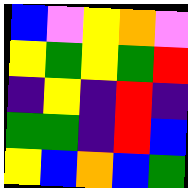[["blue", "violet", "yellow", "orange", "violet"], ["yellow", "green", "yellow", "green", "red"], ["indigo", "yellow", "indigo", "red", "indigo"], ["green", "green", "indigo", "red", "blue"], ["yellow", "blue", "orange", "blue", "green"]]